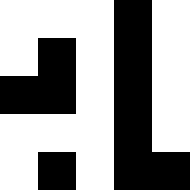[["white", "white", "white", "black", "white"], ["white", "black", "white", "black", "white"], ["black", "black", "white", "black", "white"], ["white", "white", "white", "black", "white"], ["white", "black", "white", "black", "black"]]